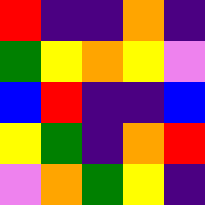[["red", "indigo", "indigo", "orange", "indigo"], ["green", "yellow", "orange", "yellow", "violet"], ["blue", "red", "indigo", "indigo", "blue"], ["yellow", "green", "indigo", "orange", "red"], ["violet", "orange", "green", "yellow", "indigo"]]